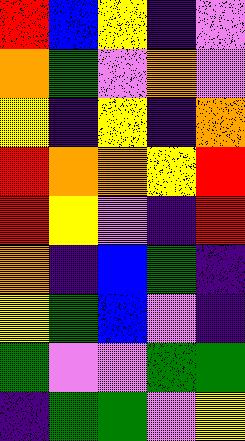[["red", "blue", "yellow", "indigo", "violet"], ["orange", "green", "violet", "orange", "violet"], ["yellow", "indigo", "yellow", "indigo", "orange"], ["red", "orange", "orange", "yellow", "red"], ["red", "yellow", "violet", "indigo", "red"], ["orange", "indigo", "blue", "green", "indigo"], ["yellow", "green", "blue", "violet", "indigo"], ["green", "violet", "violet", "green", "green"], ["indigo", "green", "green", "violet", "yellow"]]